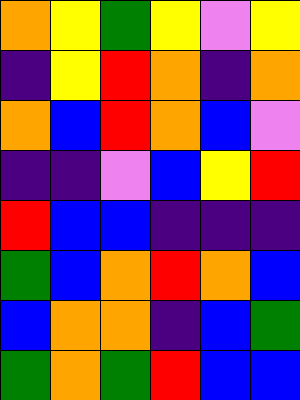[["orange", "yellow", "green", "yellow", "violet", "yellow"], ["indigo", "yellow", "red", "orange", "indigo", "orange"], ["orange", "blue", "red", "orange", "blue", "violet"], ["indigo", "indigo", "violet", "blue", "yellow", "red"], ["red", "blue", "blue", "indigo", "indigo", "indigo"], ["green", "blue", "orange", "red", "orange", "blue"], ["blue", "orange", "orange", "indigo", "blue", "green"], ["green", "orange", "green", "red", "blue", "blue"]]